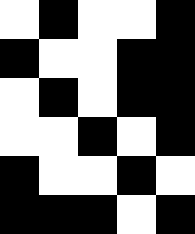[["white", "black", "white", "white", "black"], ["black", "white", "white", "black", "black"], ["white", "black", "white", "black", "black"], ["white", "white", "black", "white", "black"], ["black", "white", "white", "black", "white"], ["black", "black", "black", "white", "black"]]